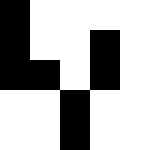[["black", "white", "white", "white", "white"], ["black", "white", "white", "black", "white"], ["black", "black", "white", "black", "white"], ["white", "white", "black", "white", "white"], ["white", "white", "black", "white", "white"]]